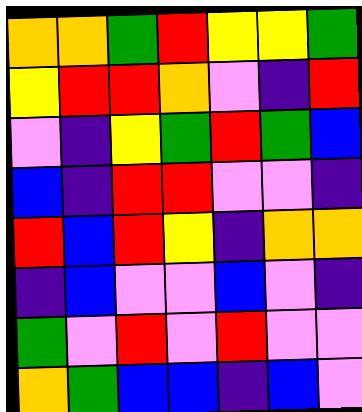[["orange", "orange", "green", "red", "yellow", "yellow", "green"], ["yellow", "red", "red", "orange", "violet", "indigo", "red"], ["violet", "indigo", "yellow", "green", "red", "green", "blue"], ["blue", "indigo", "red", "red", "violet", "violet", "indigo"], ["red", "blue", "red", "yellow", "indigo", "orange", "orange"], ["indigo", "blue", "violet", "violet", "blue", "violet", "indigo"], ["green", "violet", "red", "violet", "red", "violet", "violet"], ["orange", "green", "blue", "blue", "indigo", "blue", "violet"]]